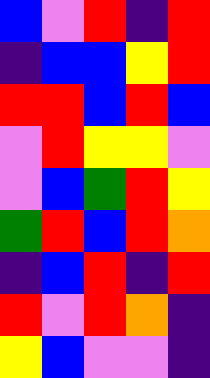[["blue", "violet", "red", "indigo", "red"], ["indigo", "blue", "blue", "yellow", "red"], ["red", "red", "blue", "red", "blue"], ["violet", "red", "yellow", "yellow", "violet"], ["violet", "blue", "green", "red", "yellow"], ["green", "red", "blue", "red", "orange"], ["indigo", "blue", "red", "indigo", "red"], ["red", "violet", "red", "orange", "indigo"], ["yellow", "blue", "violet", "violet", "indigo"]]